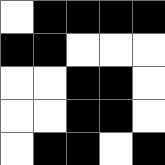[["white", "black", "black", "black", "black"], ["black", "black", "white", "white", "white"], ["white", "white", "black", "black", "white"], ["white", "white", "black", "black", "white"], ["white", "black", "black", "white", "black"]]